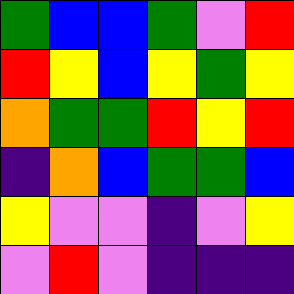[["green", "blue", "blue", "green", "violet", "red"], ["red", "yellow", "blue", "yellow", "green", "yellow"], ["orange", "green", "green", "red", "yellow", "red"], ["indigo", "orange", "blue", "green", "green", "blue"], ["yellow", "violet", "violet", "indigo", "violet", "yellow"], ["violet", "red", "violet", "indigo", "indigo", "indigo"]]